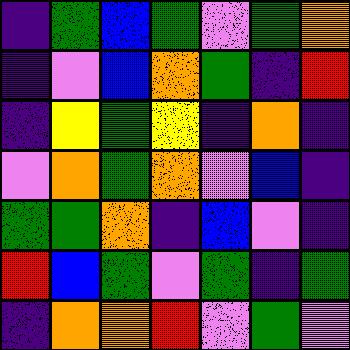[["indigo", "green", "blue", "green", "violet", "green", "orange"], ["indigo", "violet", "blue", "orange", "green", "indigo", "red"], ["indigo", "yellow", "green", "yellow", "indigo", "orange", "indigo"], ["violet", "orange", "green", "orange", "violet", "blue", "indigo"], ["green", "green", "orange", "indigo", "blue", "violet", "indigo"], ["red", "blue", "green", "violet", "green", "indigo", "green"], ["indigo", "orange", "orange", "red", "violet", "green", "violet"]]